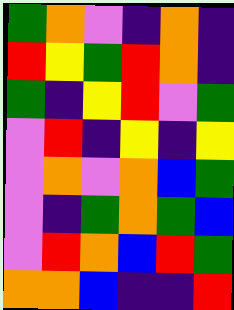[["green", "orange", "violet", "indigo", "orange", "indigo"], ["red", "yellow", "green", "red", "orange", "indigo"], ["green", "indigo", "yellow", "red", "violet", "green"], ["violet", "red", "indigo", "yellow", "indigo", "yellow"], ["violet", "orange", "violet", "orange", "blue", "green"], ["violet", "indigo", "green", "orange", "green", "blue"], ["violet", "red", "orange", "blue", "red", "green"], ["orange", "orange", "blue", "indigo", "indigo", "red"]]